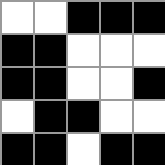[["white", "white", "black", "black", "black"], ["black", "black", "white", "white", "white"], ["black", "black", "white", "white", "black"], ["white", "black", "black", "white", "white"], ["black", "black", "white", "black", "black"]]